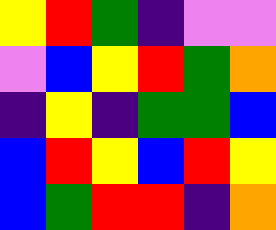[["yellow", "red", "green", "indigo", "violet", "violet"], ["violet", "blue", "yellow", "red", "green", "orange"], ["indigo", "yellow", "indigo", "green", "green", "blue"], ["blue", "red", "yellow", "blue", "red", "yellow"], ["blue", "green", "red", "red", "indigo", "orange"]]